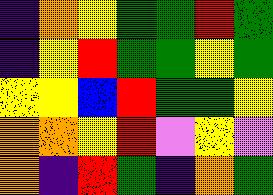[["indigo", "orange", "yellow", "green", "green", "red", "green"], ["indigo", "yellow", "red", "green", "green", "yellow", "green"], ["yellow", "yellow", "blue", "red", "green", "green", "yellow"], ["orange", "orange", "yellow", "red", "violet", "yellow", "violet"], ["orange", "indigo", "red", "green", "indigo", "orange", "green"]]